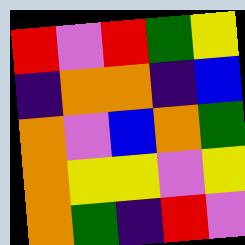[["red", "violet", "red", "green", "yellow"], ["indigo", "orange", "orange", "indigo", "blue"], ["orange", "violet", "blue", "orange", "green"], ["orange", "yellow", "yellow", "violet", "yellow"], ["orange", "green", "indigo", "red", "violet"]]